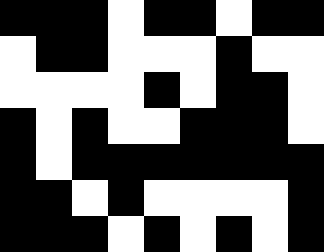[["black", "black", "black", "white", "black", "black", "white", "black", "black"], ["white", "black", "black", "white", "white", "white", "black", "white", "white"], ["white", "white", "white", "white", "black", "white", "black", "black", "white"], ["black", "white", "black", "white", "white", "black", "black", "black", "white"], ["black", "white", "black", "black", "black", "black", "black", "black", "black"], ["black", "black", "white", "black", "white", "white", "white", "white", "black"], ["black", "black", "black", "white", "black", "white", "black", "white", "black"]]